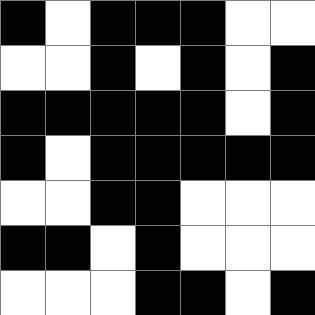[["black", "white", "black", "black", "black", "white", "white"], ["white", "white", "black", "white", "black", "white", "black"], ["black", "black", "black", "black", "black", "white", "black"], ["black", "white", "black", "black", "black", "black", "black"], ["white", "white", "black", "black", "white", "white", "white"], ["black", "black", "white", "black", "white", "white", "white"], ["white", "white", "white", "black", "black", "white", "black"]]